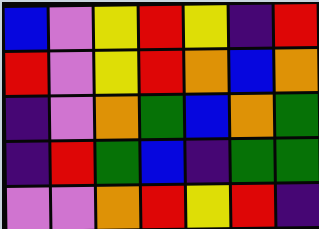[["blue", "violet", "yellow", "red", "yellow", "indigo", "red"], ["red", "violet", "yellow", "red", "orange", "blue", "orange"], ["indigo", "violet", "orange", "green", "blue", "orange", "green"], ["indigo", "red", "green", "blue", "indigo", "green", "green"], ["violet", "violet", "orange", "red", "yellow", "red", "indigo"]]